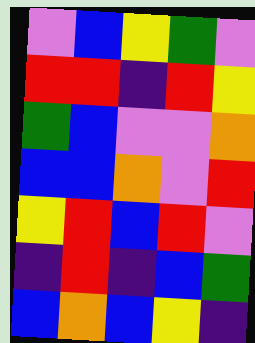[["violet", "blue", "yellow", "green", "violet"], ["red", "red", "indigo", "red", "yellow"], ["green", "blue", "violet", "violet", "orange"], ["blue", "blue", "orange", "violet", "red"], ["yellow", "red", "blue", "red", "violet"], ["indigo", "red", "indigo", "blue", "green"], ["blue", "orange", "blue", "yellow", "indigo"]]